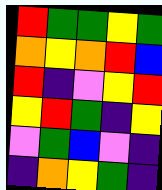[["red", "green", "green", "yellow", "green"], ["orange", "yellow", "orange", "red", "blue"], ["red", "indigo", "violet", "yellow", "red"], ["yellow", "red", "green", "indigo", "yellow"], ["violet", "green", "blue", "violet", "indigo"], ["indigo", "orange", "yellow", "green", "indigo"]]